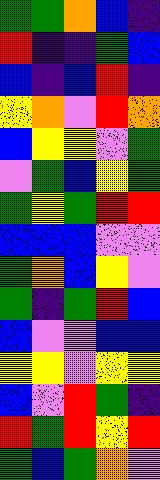[["green", "green", "orange", "blue", "indigo"], ["red", "indigo", "indigo", "green", "blue"], ["blue", "indigo", "blue", "red", "indigo"], ["yellow", "orange", "violet", "red", "orange"], ["blue", "yellow", "yellow", "violet", "green"], ["violet", "green", "blue", "yellow", "green"], ["green", "yellow", "green", "red", "red"], ["blue", "blue", "blue", "violet", "violet"], ["green", "orange", "blue", "yellow", "violet"], ["green", "indigo", "green", "red", "blue"], ["blue", "violet", "violet", "blue", "blue"], ["yellow", "yellow", "violet", "yellow", "yellow"], ["blue", "violet", "red", "green", "indigo"], ["red", "green", "red", "yellow", "red"], ["green", "blue", "green", "orange", "violet"]]